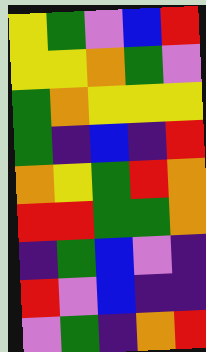[["yellow", "green", "violet", "blue", "red"], ["yellow", "yellow", "orange", "green", "violet"], ["green", "orange", "yellow", "yellow", "yellow"], ["green", "indigo", "blue", "indigo", "red"], ["orange", "yellow", "green", "red", "orange"], ["red", "red", "green", "green", "orange"], ["indigo", "green", "blue", "violet", "indigo"], ["red", "violet", "blue", "indigo", "indigo"], ["violet", "green", "indigo", "orange", "red"]]